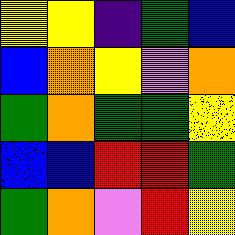[["yellow", "yellow", "indigo", "green", "blue"], ["blue", "orange", "yellow", "violet", "orange"], ["green", "orange", "green", "green", "yellow"], ["blue", "blue", "red", "red", "green"], ["green", "orange", "violet", "red", "yellow"]]